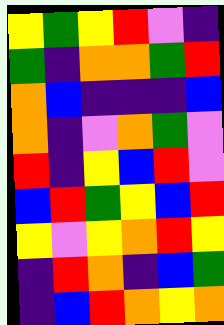[["yellow", "green", "yellow", "red", "violet", "indigo"], ["green", "indigo", "orange", "orange", "green", "red"], ["orange", "blue", "indigo", "indigo", "indigo", "blue"], ["orange", "indigo", "violet", "orange", "green", "violet"], ["red", "indigo", "yellow", "blue", "red", "violet"], ["blue", "red", "green", "yellow", "blue", "red"], ["yellow", "violet", "yellow", "orange", "red", "yellow"], ["indigo", "red", "orange", "indigo", "blue", "green"], ["indigo", "blue", "red", "orange", "yellow", "orange"]]